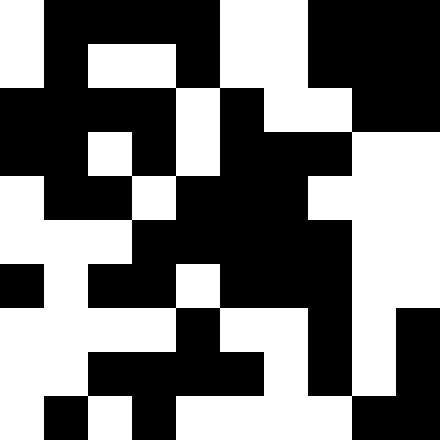[["white", "black", "black", "black", "black", "white", "white", "black", "black", "black"], ["white", "black", "white", "white", "black", "white", "white", "black", "black", "black"], ["black", "black", "black", "black", "white", "black", "white", "white", "black", "black"], ["black", "black", "white", "black", "white", "black", "black", "black", "white", "white"], ["white", "black", "black", "white", "black", "black", "black", "white", "white", "white"], ["white", "white", "white", "black", "black", "black", "black", "black", "white", "white"], ["black", "white", "black", "black", "white", "black", "black", "black", "white", "white"], ["white", "white", "white", "white", "black", "white", "white", "black", "white", "black"], ["white", "white", "black", "black", "black", "black", "white", "black", "white", "black"], ["white", "black", "white", "black", "white", "white", "white", "white", "black", "black"]]